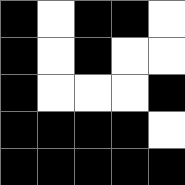[["black", "white", "black", "black", "white"], ["black", "white", "black", "white", "white"], ["black", "white", "white", "white", "black"], ["black", "black", "black", "black", "white"], ["black", "black", "black", "black", "black"]]